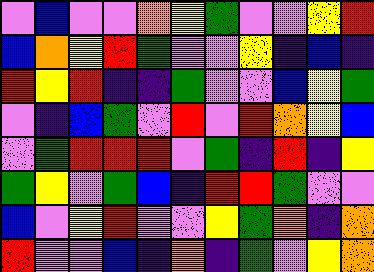[["violet", "blue", "violet", "violet", "orange", "yellow", "green", "violet", "violet", "yellow", "red"], ["blue", "orange", "yellow", "red", "green", "violet", "violet", "yellow", "indigo", "blue", "indigo"], ["red", "yellow", "red", "indigo", "indigo", "green", "violet", "violet", "blue", "yellow", "green"], ["violet", "indigo", "blue", "green", "violet", "red", "violet", "red", "orange", "yellow", "blue"], ["violet", "green", "red", "red", "red", "violet", "green", "indigo", "red", "indigo", "yellow"], ["green", "yellow", "violet", "green", "blue", "indigo", "red", "red", "green", "violet", "violet"], ["blue", "violet", "yellow", "red", "violet", "violet", "yellow", "green", "orange", "indigo", "orange"], ["red", "violet", "violet", "blue", "indigo", "orange", "indigo", "green", "violet", "yellow", "orange"]]